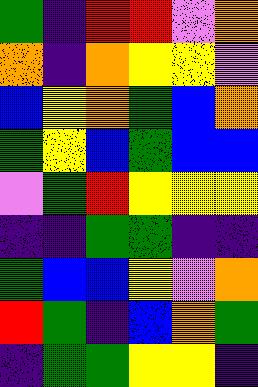[["green", "indigo", "red", "red", "violet", "orange"], ["orange", "indigo", "orange", "yellow", "yellow", "violet"], ["blue", "yellow", "orange", "green", "blue", "orange"], ["green", "yellow", "blue", "green", "blue", "blue"], ["violet", "green", "red", "yellow", "yellow", "yellow"], ["indigo", "indigo", "green", "green", "indigo", "indigo"], ["green", "blue", "blue", "yellow", "violet", "orange"], ["red", "green", "indigo", "blue", "orange", "green"], ["indigo", "green", "green", "yellow", "yellow", "indigo"]]